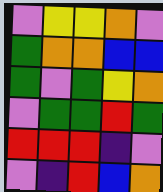[["violet", "yellow", "yellow", "orange", "violet"], ["green", "orange", "orange", "blue", "blue"], ["green", "violet", "green", "yellow", "orange"], ["violet", "green", "green", "red", "green"], ["red", "red", "red", "indigo", "violet"], ["violet", "indigo", "red", "blue", "orange"]]